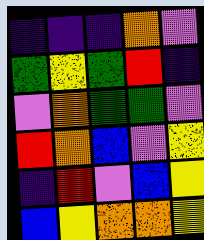[["indigo", "indigo", "indigo", "orange", "violet"], ["green", "yellow", "green", "red", "indigo"], ["violet", "orange", "green", "green", "violet"], ["red", "orange", "blue", "violet", "yellow"], ["indigo", "red", "violet", "blue", "yellow"], ["blue", "yellow", "orange", "orange", "yellow"]]